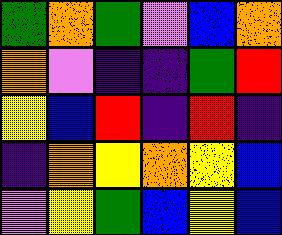[["green", "orange", "green", "violet", "blue", "orange"], ["orange", "violet", "indigo", "indigo", "green", "red"], ["yellow", "blue", "red", "indigo", "red", "indigo"], ["indigo", "orange", "yellow", "orange", "yellow", "blue"], ["violet", "yellow", "green", "blue", "yellow", "blue"]]